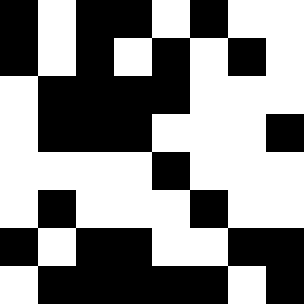[["black", "white", "black", "black", "white", "black", "white", "white"], ["black", "white", "black", "white", "black", "white", "black", "white"], ["white", "black", "black", "black", "black", "white", "white", "white"], ["white", "black", "black", "black", "white", "white", "white", "black"], ["white", "white", "white", "white", "black", "white", "white", "white"], ["white", "black", "white", "white", "white", "black", "white", "white"], ["black", "white", "black", "black", "white", "white", "black", "black"], ["white", "black", "black", "black", "black", "black", "white", "black"]]